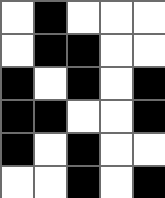[["white", "black", "white", "white", "white"], ["white", "black", "black", "white", "white"], ["black", "white", "black", "white", "black"], ["black", "black", "white", "white", "black"], ["black", "white", "black", "white", "white"], ["white", "white", "black", "white", "black"]]